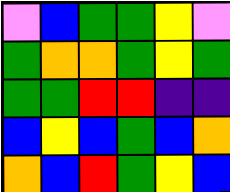[["violet", "blue", "green", "green", "yellow", "violet"], ["green", "orange", "orange", "green", "yellow", "green"], ["green", "green", "red", "red", "indigo", "indigo"], ["blue", "yellow", "blue", "green", "blue", "orange"], ["orange", "blue", "red", "green", "yellow", "blue"]]